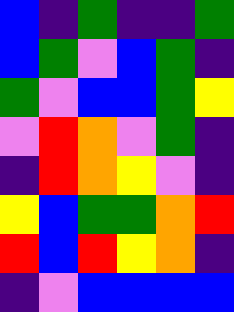[["blue", "indigo", "green", "indigo", "indigo", "green"], ["blue", "green", "violet", "blue", "green", "indigo"], ["green", "violet", "blue", "blue", "green", "yellow"], ["violet", "red", "orange", "violet", "green", "indigo"], ["indigo", "red", "orange", "yellow", "violet", "indigo"], ["yellow", "blue", "green", "green", "orange", "red"], ["red", "blue", "red", "yellow", "orange", "indigo"], ["indigo", "violet", "blue", "blue", "blue", "blue"]]